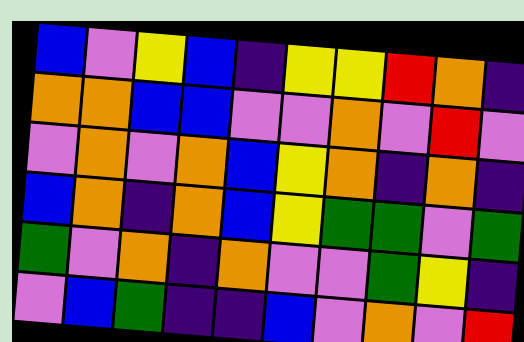[["blue", "violet", "yellow", "blue", "indigo", "yellow", "yellow", "red", "orange", "indigo"], ["orange", "orange", "blue", "blue", "violet", "violet", "orange", "violet", "red", "violet"], ["violet", "orange", "violet", "orange", "blue", "yellow", "orange", "indigo", "orange", "indigo"], ["blue", "orange", "indigo", "orange", "blue", "yellow", "green", "green", "violet", "green"], ["green", "violet", "orange", "indigo", "orange", "violet", "violet", "green", "yellow", "indigo"], ["violet", "blue", "green", "indigo", "indigo", "blue", "violet", "orange", "violet", "red"]]